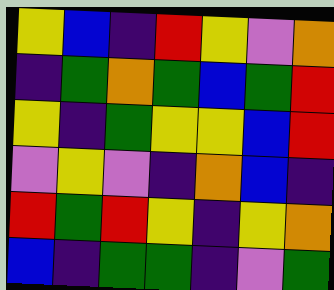[["yellow", "blue", "indigo", "red", "yellow", "violet", "orange"], ["indigo", "green", "orange", "green", "blue", "green", "red"], ["yellow", "indigo", "green", "yellow", "yellow", "blue", "red"], ["violet", "yellow", "violet", "indigo", "orange", "blue", "indigo"], ["red", "green", "red", "yellow", "indigo", "yellow", "orange"], ["blue", "indigo", "green", "green", "indigo", "violet", "green"]]